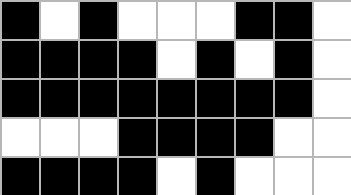[["black", "white", "black", "white", "white", "white", "black", "black", "white"], ["black", "black", "black", "black", "white", "black", "white", "black", "white"], ["black", "black", "black", "black", "black", "black", "black", "black", "white"], ["white", "white", "white", "black", "black", "black", "black", "white", "white"], ["black", "black", "black", "black", "white", "black", "white", "white", "white"]]